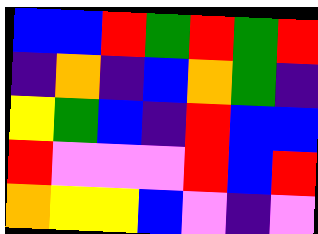[["blue", "blue", "red", "green", "red", "green", "red"], ["indigo", "orange", "indigo", "blue", "orange", "green", "indigo"], ["yellow", "green", "blue", "indigo", "red", "blue", "blue"], ["red", "violet", "violet", "violet", "red", "blue", "red"], ["orange", "yellow", "yellow", "blue", "violet", "indigo", "violet"]]